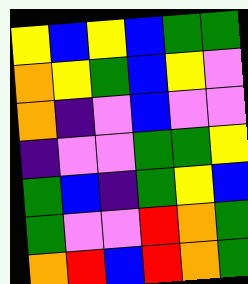[["yellow", "blue", "yellow", "blue", "green", "green"], ["orange", "yellow", "green", "blue", "yellow", "violet"], ["orange", "indigo", "violet", "blue", "violet", "violet"], ["indigo", "violet", "violet", "green", "green", "yellow"], ["green", "blue", "indigo", "green", "yellow", "blue"], ["green", "violet", "violet", "red", "orange", "green"], ["orange", "red", "blue", "red", "orange", "green"]]